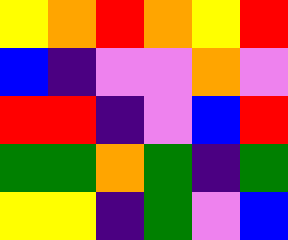[["yellow", "orange", "red", "orange", "yellow", "red"], ["blue", "indigo", "violet", "violet", "orange", "violet"], ["red", "red", "indigo", "violet", "blue", "red"], ["green", "green", "orange", "green", "indigo", "green"], ["yellow", "yellow", "indigo", "green", "violet", "blue"]]